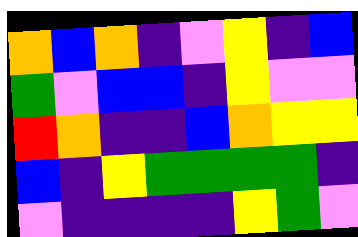[["orange", "blue", "orange", "indigo", "violet", "yellow", "indigo", "blue"], ["green", "violet", "blue", "blue", "indigo", "yellow", "violet", "violet"], ["red", "orange", "indigo", "indigo", "blue", "orange", "yellow", "yellow"], ["blue", "indigo", "yellow", "green", "green", "green", "green", "indigo"], ["violet", "indigo", "indigo", "indigo", "indigo", "yellow", "green", "violet"]]